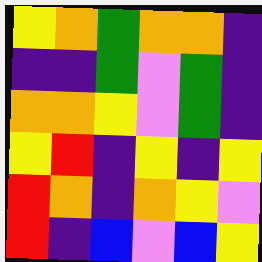[["yellow", "orange", "green", "orange", "orange", "indigo"], ["indigo", "indigo", "green", "violet", "green", "indigo"], ["orange", "orange", "yellow", "violet", "green", "indigo"], ["yellow", "red", "indigo", "yellow", "indigo", "yellow"], ["red", "orange", "indigo", "orange", "yellow", "violet"], ["red", "indigo", "blue", "violet", "blue", "yellow"]]